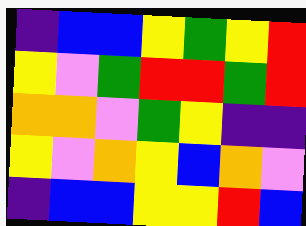[["indigo", "blue", "blue", "yellow", "green", "yellow", "red"], ["yellow", "violet", "green", "red", "red", "green", "red"], ["orange", "orange", "violet", "green", "yellow", "indigo", "indigo"], ["yellow", "violet", "orange", "yellow", "blue", "orange", "violet"], ["indigo", "blue", "blue", "yellow", "yellow", "red", "blue"]]